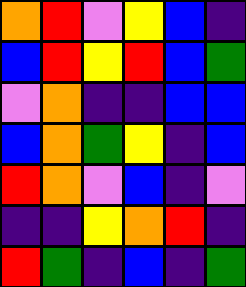[["orange", "red", "violet", "yellow", "blue", "indigo"], ["blue", "red", "yellow", "red", "blue", "green"], ["violet", "orange", "indigo", "indigo", "blue", "blue"], ["blue", "orange", "green", "yellow", "indigo", "blue"], ["red", "orange", "violet", "blue", "indigo", "violet"], ["indigo", "indigo", "yellow", "orange", "red", "indigo"], ["red", "green", "indigo", "blue", "indigo", "green"]]